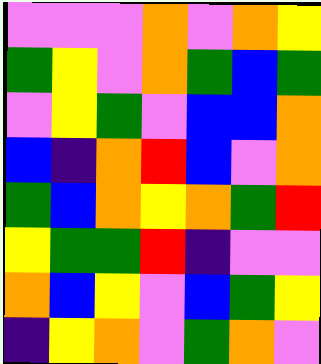[["violet", "violet", "violet", "orange", "violet", "orange", "yellow"], ["green", "yellow", "violet", "orange", "green", "blue", "green"], ["violet", "yellow", "green", "violet", "blue", "blue", "orange"], ["blue", "indigo", "orange", "red", "blue", "violet", "orange"], ["green", "blue", "orange", "yellow", "orange", "green", "red"], ["yellow", "green", "green", "red", "indigo", "violet", "violet"], ["orange", "blue", "yellow", "violet", "blue", "green", "yellow"], ["indigo", "yellow", "orange", "violet", "green", "orange", "violet"]]